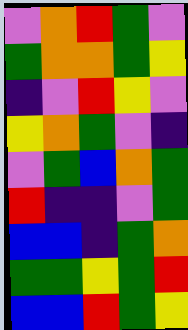[["violet", "orange", "red", "green", "violet"], ["green", "orange", "orange", "green", "yellow"], ["indigo", "violet", "red", "yellow", "violet"], ["yellow", "orange", "green", "violet", "indigo"], ["violet", "green", "blue", "orange", "green"], ["red", "indigo", "indigo", "violet", "green"], ["blue", "blue", "indigo", "green", "orange"], ["green", "green", "yellow", "green", "red"], ["blue", "blue", "red", "green", "yellow"]]